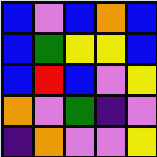[["blue", "violet", "blue", "orange", "blue"], ["blue", "green", "yellow", "yellow", "blue"], ["blue", "red", "blue", "violet", "yellow"], ["orange", "violet", "green", "indigo", "violet"], ["indigo", "orange", "violet", "violet", "yellow"]]